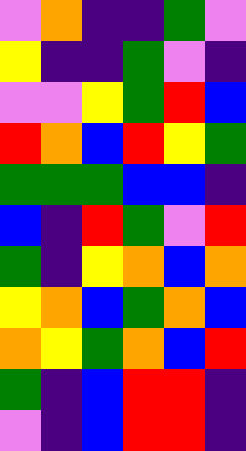[["violet", "orange", "indigo", "indigo", "green", "violet"], ["yellow", "indigo", "indigo", "green", "violet", "indigo"], ["violet", "violet", "yellow", "green", "red", "blue"], ["red", "orange", "blue", "red", "yellow", "green"], ["green", "green", "green", "blue", "blue", "indigo"], ["blue", "indigo", "red", "green", "violet", "red"], ["green", "indigo", "yellow", "orange", "blue", "orange"], ["yellow", "orange", "blue", "green", "orange", "blue"], ["orange", "yellow", "green", "orange", "blue", "red"], ["green", "indigo", "blue", "red", "red", "indigo"], ["violet", "indigo", "blue", "red", "red", "indigo"]]